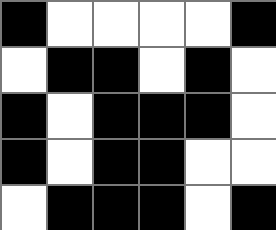[["black", "white", "white", "white", "white", "black"], ["white", "black", "black", "white", "black", "white"], ["black", "white", "black", "black", "black", "white"], ["black", "white", "black", "black", "white", "white"], ["white", "black", "black", "black", "white", "black"]]